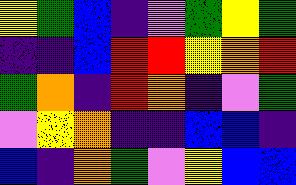[["yellow", "green", "blue", "indigo", "violet", "green", "yellow", "green"], ["indigo", "indigo", "blue", "red", "red", "yellow", "orange", "red"], ["green", "orange", "indigo", "red", "orange", "indigo", "violet", "green"], ["violet", "yellow", "orange", "indigo", "indigo", "blue", "blue", "indigo"], ["blue", "indigo", "orange", "green", "violet", "yellow", "blue", "blue"]]